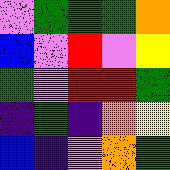[["violet", "green", "green", "green", "orange"], ["blue", "violet", "red", "violet", "yellow"], ["green", "violet", "red", "red", "green"], ["indigo", "green", "indigo", "orange", "yellow"], ["blue", "indigo", "violet", "orange", "green"]]